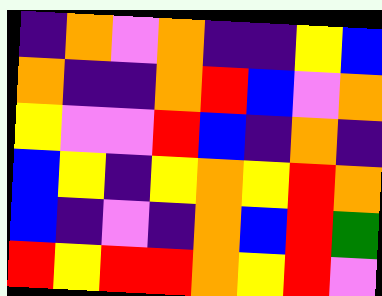[["indigo", "orange", "violet", "orange", "indigo", "indigo", "yellow", "blue"], ["orange", "indigo", "indigo", "orange", "red", "blue", "violet", "orange"], ["yellow", "violet", "violet", "red", "blue", "indigo", "orange", "indigo"], ["blue", "yellow", "indigo", "yellow", "orange", "yellow", "red", "orange"], ["blue", "indigo", "violet", "indigo", "orange", "blue", "red", "green"], ["red", "yellow", "red", "red", "orange", "yellow", "red", "violet"]]